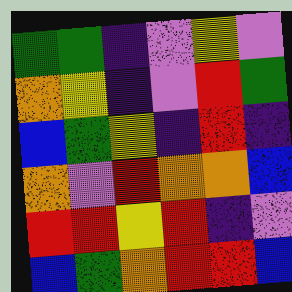[["green", "green", "indigo", "violet", "yellow", "violet"], ["orange", "yellow", "indigo", "violet", "red", "green"], ["blue", "green", "yellow", "indigo", "red", "indigo"], ["orange", "violet", "red", "orange", "orange", "blue"], ["red", "red", "yellow", "red", "indigo", "violet"], ["blue", "green", "orange", "red", "red", "blue"]]